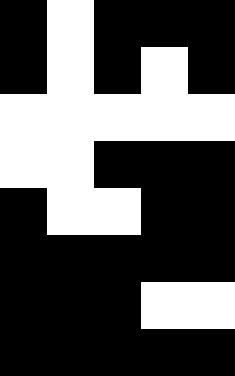[["black", "white", "black", "black", "black"], ["black", "white", "black", "white", "black"], ["white", "white", "white", "white", "white"], ["white", "white", "black", "black", "black"], ["black", "white", "white", "black", "black"], ["black", "black", "black", "black", "black"], ["black", "black", "black", "white", "white"], ["black", "black", "black", "black", "black"]]